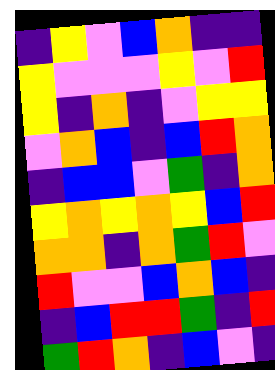[["indigo", "yellow", "violet", "blue", "orange", "indigo", "indigo"], ["yellow", "violet", "violet", "violet", "yellow", "violet", "red"], ["yellow", "indigo", "orange", "indigo", "violet", "yellow", "yellow"], ["violet", "orange", "blue", "indigo", "blue", "red", "orange"], ["indigo", "blue", "blue", "violet", "green", "indigo", "orange"], ["yellow", "orange", "yellow", "orange", "yellow", "blue", "red"], ["orange", "orange", "indigo", "orange", "green", "red", "violet"], ["red", "violet", "violet", "blue", "orange", "blue", "indigo"], ["indigo", "blue", "red", "red", "green", "indigo", "red"], ["green", "red", "orange", "indigo", "blue", "violet", "indigo"]]